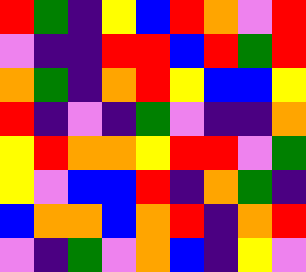[["red", "green", "indigo", "yellow", "blue", "red", "orange", "violet", "red"], ["violet", "indigo", "indigo", "red", "red", "blue", "red", "green", "red"], ["orange", "green", "indigo", "orange", "red", "yellow", "blue", "blue", "yellow"], ["red", "indigo", "violet", "indigo", "green", "violet", "indigo", "indigo", "orange"], ["yellow", "red", "orange", "orange", "yellow", "red", "red", "violet", "green"], ["yellow", "violet", "blue", "blue", "red", "indigo", "orange", "green", "indigo"], ["blue", "orange", "orange", "blue", "orange", "red", "indigo", "orange", "red"], ["violet", "indigo", "green", "violet", "orange", "blue", "indigo", "yellow", "violet"]]